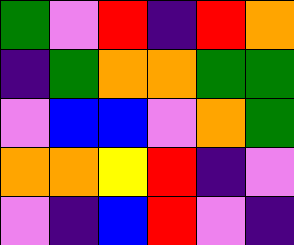[["green", "violet", "red", "indigo", "red", "orange"], ["indigo", "green", "orange", "orange", "green", "green"], ["violet", "blue", "blue", "violet", "orange", "green"], ["orange", "orange", "yellow", "red", "indigo", "violet"], ["violet", "indigo", "blue", "red", "violet", "indigo"]]